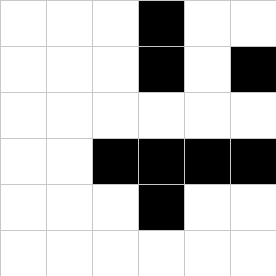[["white", "white", "white", "black", "white", "white"], ["white", "white", "white", "black", "white", "black"], ["white", "white", "white", "white", "white", "white"], ["white", "white", "black", "black", "black", "black"], ["white", "white", "white", "black", "white", "white"], ["white", "white", "white", "white", "white", "white"]]